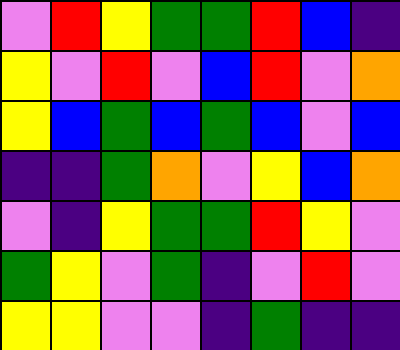[["violet", "red", "yellow", "green", "green", "red", "blue", "indigo"], ["yellow", "violet", "red", "violet", "blue", "red", "violet", "orange"], ["yellow", "blue", "green", "blue", "green", "blue", "violet", "blue"], ["indigo", "indigo", "green", "orange", "violet", "yellow", "blue", "orange"], ["violet", "indigo", "yellow", "green", "green", "red", "yellow", "violet"], ["green", "yellow", "violet", "green", "indigo", "violet", "red", "violet"], ["yellow", "yellow", "violet", "violet", "indigo", "green", "indigo", "indigo"]]